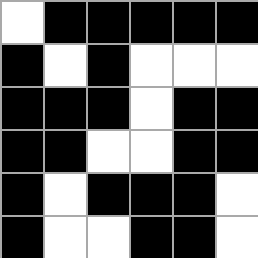[["white", "black", "black", "black", "black", "black"], ["black", "white", "black", "white", "white", "white"], ["black", "black", "black", "white", "black", "black"], ["black", "black", "white", "white", "black", "black"], ["black", "white", "black", "black", "black", "white"], ["black", "white", "white", "black", "black", "white"]]